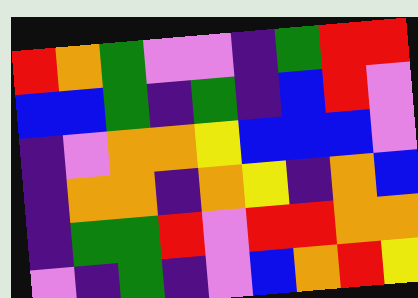[["red", "orange", "green", "violet", "violet", "indigo", "green", "red", "red"], ["blue", "blue", "green", "indigo", "green", "indigo", "blue", "red", "violet"], ["indigo", "violet", "orange", "orange", "yellow", "blue", "blue", "blue", "violet"], ["indigo", "orange", "orange", "indigo", "orange", "yellow", "indigo", "orange", "blue"], ["indigo", "green", "green", "red", "violet", "red", "red", "orange", "orange"], ["violet", "indigo", "green", "indigo", "violet", "blue", "orange", "red", "yellow"]]